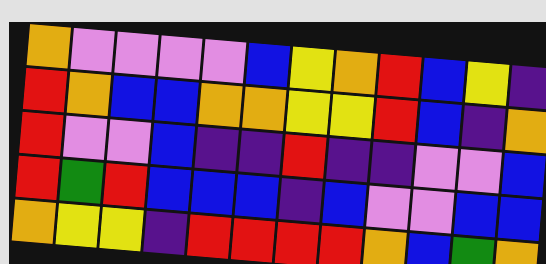[["orange", "violet", "violet", "violet", "violet", "blue", "yellow", "orange", "red", "blue", "yellow", "indigo"], ["red", "orange", "blue", "blue", "orange", "orange", "yellow", "yellow", "red", "blue", "indigo", "orange"], ["red", "violet", "violet", "blue", "indigo", "indigo", "red", "indigo", "indigo", "violet", "violet", "blue"], ["red", "green", "red", "blue", "blue", "blue", "indigo", "blue", "violet", "violet", "blue", "blue"], ["orange", "yellow", "yellow", "indigo", "red", "red", "red", "red", "orange", "blue", "green", "orange"]]